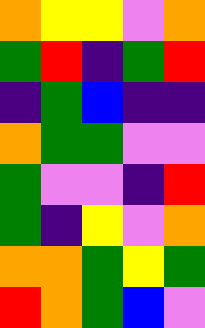[["orange", "yellow", "yellow", "violet", "orange"], ["green", "red", "indigo", "green", "red"], ["indigo", "green", "blue", "indigo", "indigo"], ["orange", "green", "green", "violet", "violet"], ["green", "violet", "violet", "indigo", "red"], ["green", "indigo", "yellow", "violet", "orange"], ["orange", "orange", "green", "yellow", "green"], ["red", "orange", "green", "blue", "violet"]]